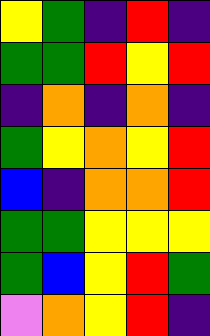[["yellow", "green", "indigo", "red", "indigo"], ["green", "green", "red", "yellow", "red"], ["indigo", "orange", "indigo", "orange", "indigo"], ["green", "yellow", "orange", "yellow", "red"], ["blue", "indigo", "orange", "orange", "red"], ["green", "green", "yellow", "yellow", "yellow"], ["green", "blue", "yellow", "red", "green"], ["violet", "orange", "yellow", "red", "indigo"]]